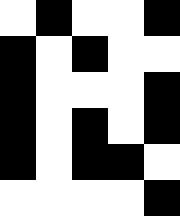[["white", "black", "white", "white", "black"], ["black", "white", "black", "white", "white"], ["black", "white", "white", "white", "black"], ["black", "white", "black", "white", "black"], ["black", "white", "black", "black", "white"], ["white", "white", "white", "white", "black"]]